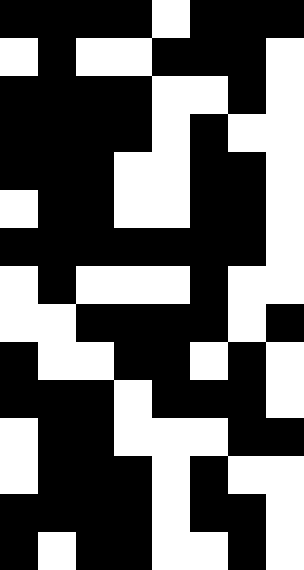[["black", "black", "black", "black", "white", "black", "black", "black"], ["white", "black", "white", "white", "black", "black", "black", "white"], ["black", "black", "black", "black", "white", "white", "black", "white"], ["black", "black", "black", "black", "white", "black", "white", "white"], ["black", "black", "black", "white", "white", "black", "black", "white"], ["white", "black", "black", "white", "white", "black", "black", "white"], ["black", "black", "black", "black", "black", "black", "black", "white"], ["white", "black", "white", "white", "white", "black", "white", "white"], ["white", "white", "black", "black", "black", "black", "white", "black"], ["black", "white", "white", "black", "black", "white", "black", "white"], ["black", "black", "black", "white", "black", "black", "black", "white"], ["white", "black", "black", "white", "white", "white", "black", "black"], ["white", "black", "black", "black", "white", "black", "white", "white"], ["black", "black", "black", "black", "white", "black", "black", "white"], ["black", "white", "black", "black", "white", "white", "black", "white"]]